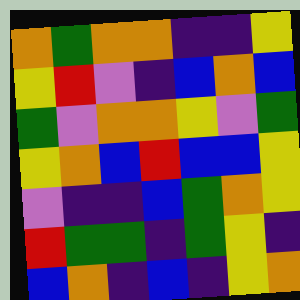[["orange", "green", "orange", "orange", "indigo", "indigo", "yellow"], ["yellow", "red", "violet", "indigo", "blue", "orange", "blue"], ["green", "violet", "orange", "orange", "yellow", "violet", "green"], ["yellow", "orange", "blue", "red", "blue", "blue", "yellow"], ["violet", "indigo", "indigo", "blue", "green", "orange", "yellow"], ["red", "green", "green", "indigo", "green", "yellow", "indigo"], ["blue", "orange", "indigo", "blue", "indigo", "yellow", "orange"]]